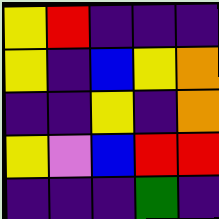[["yellow", "red", "indigo", "indigo", "indigo"], ["yellow", "indigo", "blue", "yellow", "orange"], ["indigo", "indigo", "yellow", "indigo", "orange"], ["yellow", "violet", "blue", "red", "red"], ["indigo", "indigo", "indigo", "green", "indigo"]]